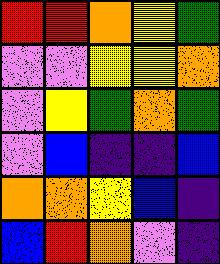[["red", "red", "orange", "yellow", "green"], ["violet", "violet", "yellow", "yellow", "orange"], ["violet", "yellow", "green", "orange", "green"], ["violet", "blue", "indigo", "indigo", "blue"], ["orange", "orange", "yellow", "blue", "indigo"], ["blue", "red", "orange", "violet", "indigo"]]